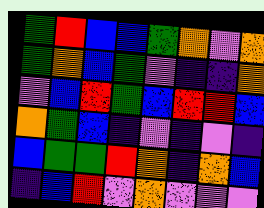[["green", "red", "blue", "blue", "green", "orange", "violet", "orange"], ["green", "orange", "blue", "green", "violet", "indigo", "indigo", "orange"], ["violet", "blue", "red", "green", "blue", "red", "red", "blue"], ["orange", "green", "blue", "indigo", "violet", "indigo", "violet", "indigo"], ["blue", "green", "green", "red", "orange", "indigo", "orange", "blue"], ["indigo", "blue", "red", "violet", "orange", "violet", "violet", "violet"]]